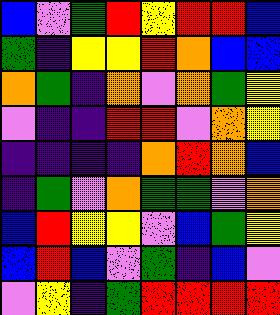[["blue", "violet", "green", "red", "yellow", "red", "red", "blue"], ["green", "indigo", "yellow", "yellow", "red", "orange", "blue", "blue"], ["orange", "green", "indigo", "orange", "violet", "orange", "green", "yellow"], ["violet", "indigo", "indigo", "red", "red", "violet", "orange", "yellow"], ["indigo", "indigo", "indigo", "indigo", "orange", "red", "orange", "blue"], ["indigo", "green", "violet", "orange", "green", "green", "violet", "orange"], ["blue", "red", "yellow", "yellow", "violet", "blue", "green", "yellow"], ["blue", "red", "blue", "violet", "green", "indigo", "blue", "violet"], ["violet", "yellow", "indigo", "green", "red", "red", "red", "red"]]